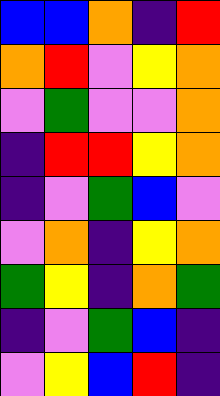[["blue", "blue", "orange", "indigo", "red"], ["orange", "red", "violet", "yellow", "orange"], ["violet", "green", "violet", "violet", "orange"], ["indigo", "red", "red", "yellow", "orange"], ["indigo", "violet", "green", "blue", "violet"], ["violet", "orange", "indigo", "yellow", "orange"], ["green", "yellow", "indigo", "orange", "green"], ["indigo", "violet", "green", "blue", "indigo"], ["violet", "yellow", "blue", "red", "indigo"]]